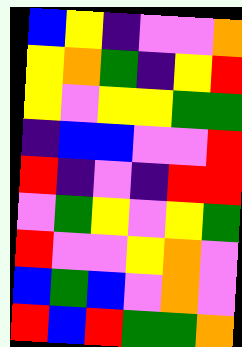[["blue", "yellow", "indigo", "violet", "violet", "orange"], ["yellow", "orange", "green", "indigo", "yellow", "red"], ["yellow", "violet", "yellow", "yellow", "green", "green"], ["indigo", "blue", "blue", "violet", "violet", "red"], ["red", "indigo", "violet", "indigo", "red", "red"], ["violet", "green", "yellow", "violet", "yellow", "green"], ["red", "violet", "violet", "yellow", "orange", "violet"], ["blue", "green", "blue", "violet", "orange", "violet"], ["red", "blue", "red", "green", "green", "orange"]]